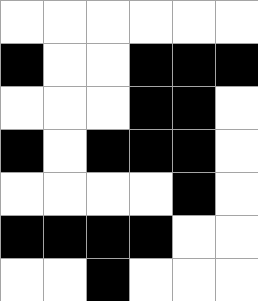[["white", "white", "white", "white", "white", "white"], ["black", "white", "white", "black", "black", "black"], ["white", "white", "white", "black", "black", "white"], ["black", "white", "black", "black", "black", "white"], ["white", "white", "white", "white", "black", "white"], ["black", "black", "black", "black", "white", "white"], ["white", "white", "black", "white", "white", "white"]]